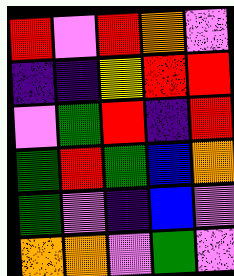[["red", "violet", "red", "orange", "violet"], ["indigo", "indigo", "yellow", "red", "red"], ["violet", "green", "red", "indigo", "red"], ["green", "red", "green", "blue", "orange"], ["green", "violet", "indigo", "blue", "violet"], ["orange", "orange", "violet", "green", "violet"]]